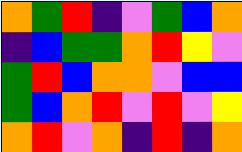[["orange", "green", "red", "indigo", "violet", "green", "blue", "orange"], ["indigo", "blue", "green", "green", "orange", "red", "yellow", "violet"], ["green", "red", "blue", "orange", "orange", "violet", "blue", "blue"], ["green", "blue", "orange", "red", "violet", "red", "violet", "yellow"], ["orange", "red", "violet", "orange", "indigo", "red", "indigo", "orange"]]